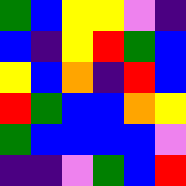[["green", "blue", "yellow", "yellow", "violet", "indigo"], ["blue", "indigo", "yellow", "red", "green", "blue"], ["yellow", "blue", "orange", "indigo", "red", "blue"], ["red", "green", "blue", "blue", "orange", "yellow"], ["green", "blue", "blue", "blue", "blue", "violet"], ["indigo", "indigo", "violet", "green", "blue", "red"]]